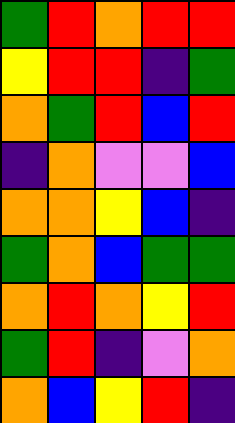[["green", "red", "orange", "red", "red"], ["yellow", "red", "red", "indigo", "green"], ["orange", "green", "red", "blue", "red"], ["indigo", "orange", "violet", "violet", "blue"], ["orange", "orange", "yellow", "blue", "indigo"], ["green", "orange", "blue", "green", "green"], ["orange", "red", "orange", "yellow", "red"], ["green", "red", "indigo", "violet", "orange"], ["orange", "blue", "yellow", "red", "indigo"]]